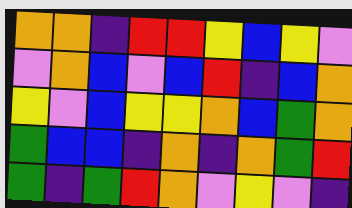[["orange", "orange", "indigo", "red", "red", "yellow", "blue", "yellow", "violet"], ["violet", "orange", "blue", "violet", "blue", "red", "indigo", "blue", "orange"], ["yellow", "violet", "blue", "yellow", "yellow", "orange", "blue", "green", "orange"], ["green", "blue", "blue", "indigo", "orange", "indigo", "orange", "green", "red"], ["green", "indigo", "green", "red", "orange", "violet", "yellow", "violet", "indigo"]]